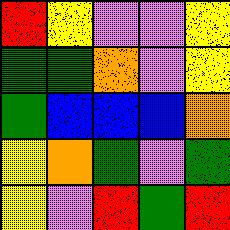[["red", "yellow", "violet", "violet", "yellow"], ["green", "green", "orange", "violet", "yellow"], ["green", "blue", "blue", "blue", "orange"], ["yellow", "orange", "green", "violet", "green"], ["yellow", "violet", "red", "green", "red"]]